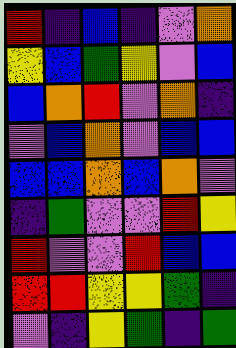[["red", "indigo", "blue", "indigo", "violet", "orange"], ["yellow", "blue", "green", "yellow", "violet", "blue"], ["blue", "orange", "red", "violet", "orange", "indigo"], ["violet", "blue", "orange", "violet", "blue", "blue"], ["blue", "blue", "orange", "blue", "orange", "violet"], ["indigo", "green", "violet", "violet", "red", "yellow"], ["red", "violet", "violet", "red", "blue", "blue"], ["red", "red", "yellow", "yellow", "green", "indigo"], ["violet", "indigo", "yellow", "green", "indigo", "green"]]